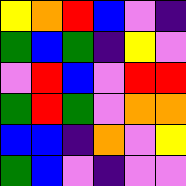[["yellow", "orange", "red", "blue", "violet", "indigo"], ["green", "blue", "green", "indigo", "yellow", "violet"], ["violet", "red", "blue", "violet", "red", "red"], ["green", "red", "green", "violet", "orange", "orange"], ["blue", "blue", "indigo", "orange", "violet", "yellow"], ["green", "blue", "violet", "indigo", "violet", "violet"]]